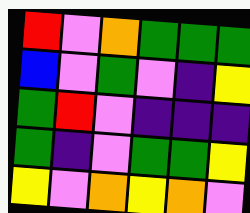[["red", "violet", "orange", "green", "green", "green"], ["blue", "violet", "green", "violet", "indigo", "yellow"], ["green", "red", "violet", "indigo", "indigo", "indigo"], ["green", "indigo", "violet", "green", "green", "yellow"], ["yellow", "violet", "orange", "yellow", "orange", "violet"]]